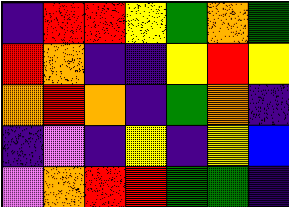[["indigo", "red", "red", "yellow", "green", "orange", "green"], ["red", "orange", "indigo", "indigo", "yellow", "red", "yellow"], ["orange", "red", "orange", "indigo", "green", "orange", "indigo"], ["indigo", "violet", "indigo", "yellow", "indigo", "yellow", "blue"], ["violet", "orange", "red", "red", "green", "green", "indigo"]]